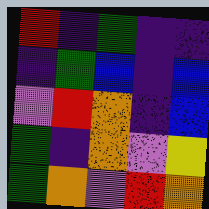[["red", "indigo", "green", "indigo", "indigo"], ["indigo", "green", "blue", "indigo", "blue"], ["violet", "red", "orange", "indigo", "blue"], ["green", "indigo", "orange", "violet", "yellow"], ["green", "orange", "violet", "red", "orange"]]